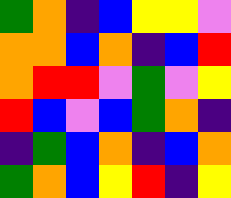[["green", "orange", "indigo", "blue", "yellow", "yellow", "violet"], ["orange", "orange", "blue", "orange", "indigo", "blue", "red"], ["orange", "red", "red", "violet", "green", "violet", "yellow"], ["red", "blue", "violet", "blue", "green", "orange", "indigo"], ["indigo", "green", "blue", "orange", "indigo", "blue", "orange"], ["green", "orange", "blue", "yellow", "red", "indigo", "yellow"]]